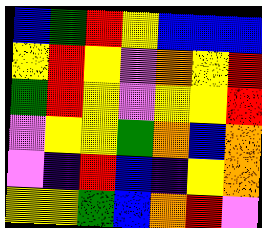[["blue", "green", "red", "yellow", "blue", "blue", "blue"], ["yellow", "red", "yellow", "violet", "orange", "yellow", "red"], ["green", "red", "yellow", "violet", "yellow", "yellow", "red"], ["violet", "yellow", "yellow", "green", "orange", "blue", "orange"], ["violet", "indigo", "red", "blue", "indigo", "yellow", "orange"], ["yellow", "yellow", "green", "blue", "orange", "red", "violet"]]